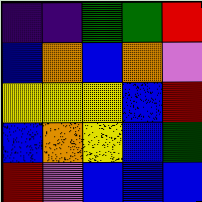[["indigo", "indigo", "green", "green", "red"], ["blue", "orange", "blue", "orange", "violet"], ["yellow", "yellow", "yellow", "blue", "red"], ["blue", "orange", "yellow", "blue", "green"], ["red", "violet", "blue", "blue", "blue"]]